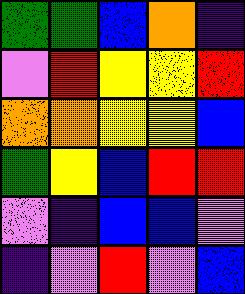[["green", "green", "blue", "orange", "indigo"], ["violet", "red", "yellow", "yellow", "red"], ["orange", "orange", "yellow", "yellow", "blue"], ["green", "yellow", "blue", "red", "red"], ["violet", "indigo", "blue", "blue", "violet"], ["indigo", "violet", "red", "violet", "blue"]]